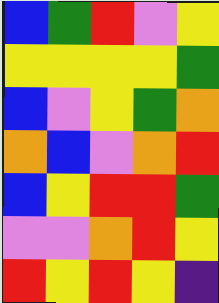[["blue", "green", "red", "violet", "yellow"], ["yellow", "yellow", "yellow", "yellow", "green"], ["blue", "violet", "yellow", "green", "orange"], ["orange", "blue", "violet", "orange", "red"], ["blue", "yellow", "red", "red", "green"], ["violet", "violet", "orange", "red", "yellow"], ["red", "yellow", "red", "yellow", "indigo"]]